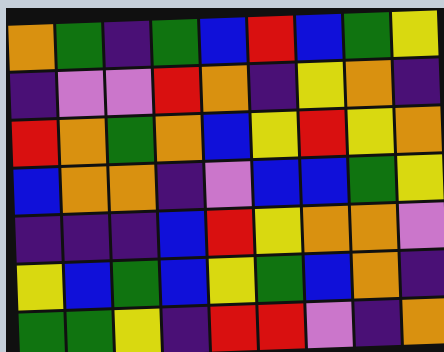[["orange", "green", "indigo", "green", "blue", "red", "blue", "green", "yellow"], ["indigo", "violet", "violet", "red", "orange", "indigo", "yellow", "orange", "indigo"], ["red", "orange", "green", "orange", "blue", "yellow", "red", "yellow", "orange"], ["blue", "orange", "orange", "indigo", "violet", "blue", "blue", "green", "yellow"], ["indigo", "indigo", "indigo", "blue", "red", "yellow", "orange", "orange", "violet"], ["yellow", "blue", "green", "blue", "yellow", "green", "blue", "orange", "indigo"], ["green", "green", "yellow", "indigo", "red", "red", "violet", "indigo", "orange"]]